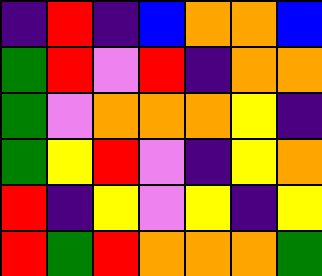[["indigo", "red", "indigo", "blue", "orange", "orange", "blue"], ["green", "red", "violet", "red", "indigo", "orange", "orange"], ["green", "violet", "orange", "orange", "orange", "yellow", "indigo"], ["green", "yellow", "red", "violet", "indigo", "yellow", "orange"], ["red", "indigo", "yellow", "violet", "yellow", "indigo", "yellow"], ["red", "green", "red", "orange", "orange", "orange", "green"]]